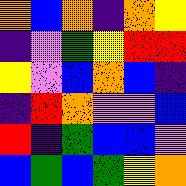[["orange", "blue", "orange", "indigo", "orange", "yellow"], ["indigo", "violet", "green", "yellow", "red", "red"], ["yellow", "violet", "blue", "orange", "blue", "indigo"], ["indigo", "red", "orange", "violet", "violet", "blue"], ["red", "indigo", "green", "blue", "blue", "violet"], ["blue", "green", "blue", "green", "yellow", "orange"]]